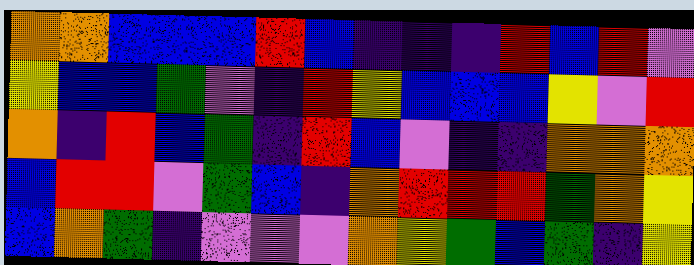[["orange", "orange", "blue", "blue", "blue", "red", "blue", "indigo", "indigo", "indigo", "red", "blue", "red", "violet"], ["yellow", "blue", "blue", "green", "violet", "indigo", "red", "yellow", "blue", "blue", "blue", "yellow", "violet", "red"], ["orange", "indigo", "red", "blue", "green", "indigo", "red", "blue", "violet", "indigo", "indigo", "orange", "orange", "orange"], ["blue", "red", "red", "violet", "green", "blue", "indigo", "orange", "red", "red", "red", "green", "orange", "yellow"], ["blue", "orange", "green", "indigo", "violet", "violet", "violet", "orange", "yellow", "green", "blue", "green", "indigo", "yellow"]]